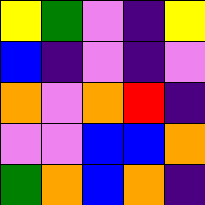[["yellow", "green", "violet", "indigo", "yellow"], ["blue", "indigo", "violet", "indigo", "violet"], ["orange", "violet", "orange", "red", "indigo"], ["violet", "violet", "blue", "blue", "orange"], ["green", "orange", "blue", "orange", "indigo"]]